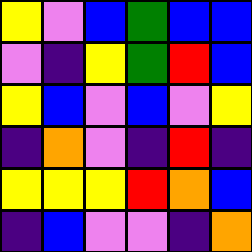[["yellow", "violet", "blue", "green", "blue", "blue"], ["violet", "indigo", "yellow", "green", "red", "blue"], ["yellow", "blue", "violet", "blue", "violet", "yellow"], ["indigo", "orange", "violet", "indigo", "red", "indigo"], ["yellow", "yellow", "yellow", "red", "orange", "blue"], ["indigo", "blue", "violet", "violet", "indigo", "orange"]]